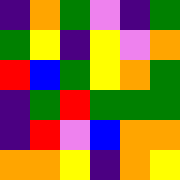[["indigo", "orange", "green", "violet", "indigo", "green"], ["green", "yellow", "indigo", "yellow", "violet", "orange"], ["red", "blue", "green", "yellow", "orange", "green"], ["indigo", "green", "red", "green", "green", "green"], ["indigo", "red", "violet", "blue", "orange", "orange"], ["orange", "orange", "yellow", "indigo", "orange", "yellow"]]